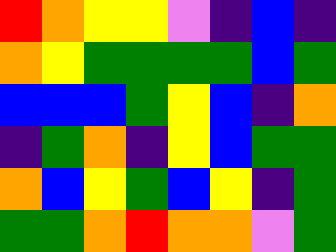[["red", "orange", "yellow", "yellow", "violet", "indigo", "blue", "indigo"], ["orange", "yellow", "green", "green", "green", "green", "blue", "green"], ["blue", "blue", "blue", "green", "yellow", "blue", "indigo", "orange"], ["indigo", "green", "orange", "indigo", "yellow", "blue", "green", "green"], ["orange", "blue", "yellow", "green", "blue", "yellow", "indigo", "green"], ["green", "green", "orange", "red", "orange", "orange", "violet", "green"]]